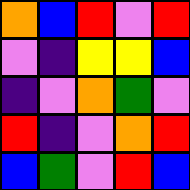[["orange", "blue", "red", "violet", "red"], ["violet", "indigo", "yellow", "yellow", "blue"], ["indigo", "violet", "orange", "green", "violet"], ["red", "indigo", "violet", "orange", "red"], ["blue", "green", "violet", "red", "blue"]]